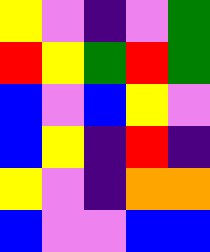[["yellow", "violet", "indigo", "violet", "green"], ["red", "yellow", "green", "red", "green"], ["blue", "violet", "blue", "yellow", "violet"], ["blue", "yellow", "indigo", "red", "indigo"], ["yellow", "violet", "indigo", "orange", "orange"], ["blue", "violet", "violet", "blue", "blue"]]